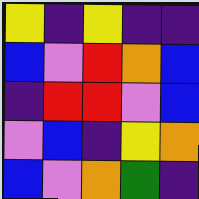[["yellow", "indigo", "yellow", "indigo", "indigo"], ["blue", "violet", "red", "orange", "blue"], ["indigo", "red", "red", "violet", "blue"], ["violet", "blue", "indigo", "yellow", "orange"], ["blue", "violet", "orange", "green", "indigo"]]